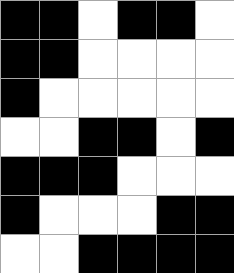[["black", "black", "white", "black", "black", "white"], ["black", "black", "white", "white", "white", "white"], ["black", "white", "white", "white", "white", "white"], ["white", "white", "black", "black", "white", "black"], ["black", "black", "black", "white", "white", "white"], ["black", "white", "white", "white", "black", "black"], ["white", "white", "black", "black", "black", "black"]]